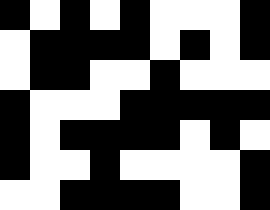[["black", "white", "black", "white", "black", "white", "white", "white", "black"], ["white", "black", "black", "black", "black", "white", "black", "white", "black"], ["white", "black", "black", "white", "white", "black", "white", "white", "white"], ["black", "white", "white", "white", "black", "black", "black", "black", "black"], ["black", "white", "black", "black", "black", "black", "white", "black", "white"], ["black", "white", "white", "black", "white", "white", "white", "white", "black"], ["white", "white", "black", "black", "black", "black", "white", "white", "black"]]